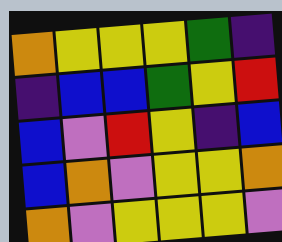[["orange", "yellow", "yellow", "yellow", "green", "indigo"], ["indigo", "blue", "blue", "green", "yellow", "red"], ["blue", "violet", "red", "yellow", "indigo", "blue"], ["blue", "orange", "violet", "yellow", "yellow", "orange"], ["orange", "violet", "yellow", "yellow", "yellow", "violet"]]